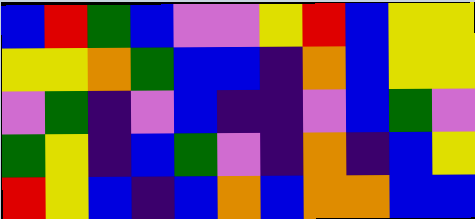[["blue", "red", "green", "blue", "violet", "violet", "yellow", "red", "blue", "yellow", "yellow"], ["yellow", "yellow", "orange", "green", "blue", "blue", "indigo", "orange", "blue", "yellow", "yellow"], ["violet", "green", "indigo", "violet", "blue", "indigo", "indigo", "violet", "blue", "green", "violet"], ["green", "yellow", "indigo", "blue", "green", "violet", "indigo", "orange", "indigo", "blue", "yellow"], ["red", "yellow", "blue", "indigo", "blue", "orange", "blue", "orange", "orange", "blue", "blue"]]